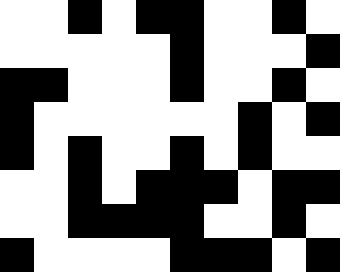[["white", "white", "black", "white", "black", "black", "white", "white", "black", "white"], ["white", "white", "white", "white", "white", "black", "white", "white", "white", "black"], ["black", "black", "white", "white", "white", "black", "white", "white", "black", "white"], ["black", "white", "white", "white", "white", "white", "white", "black", "white", "black"], ["black", "white", "black", "white", "white", "black", "white", "black", "white", "white"], ["white", "white", "black", "white", "black", "black", "black", "white", "black", "black"], ["white", "white", "black", "black", "black", "black", "white", "white", "black", "white"], ["black", "white", "white", "white", "white", "black", "black", "black", "white", "black"]]